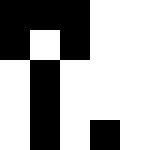[["black", "black", "black", "white", "white"], ["black", "white", "black", "white", "white"], ["white", "black", "white", "white", "white"], ["white", "black", "white", "white", "white"], ["white", "black", "white", "black", "white"]]